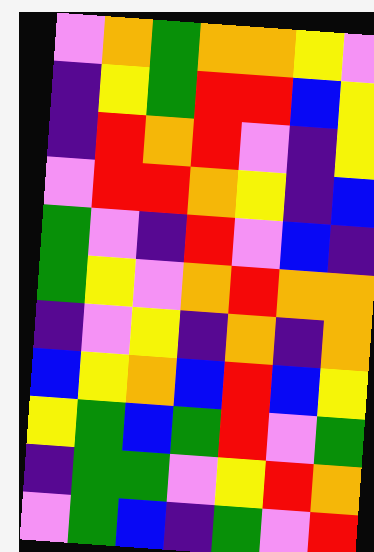[["violet", "orange", "green", "orange", "orange", "yellow", "violet"], ["indigo", "yellow", "green", "red", "red", "blue", "yellow"], ["indigo", "red", "orange", "red", "violet", "indigo", "yellow"], ["violet", "red", "red", "orange", "yellow", "indigo", "blue"], ["green", "violet", "indigo", "red", "violet", "blue", "indigo"], ["green", "yellow", "violet", "orange", "red", "orange", "orange"], ["indigo", "violet", "yellow", "indigo", "orange", "indigo", "orange"], ["blue", "yellow", "orange", "blue", "red", "blue", "yellow"], ["yellow", "green", "blue", "green", "red", "violet", "green"], ["indigo", "green", "green", "violet", "yellow", "red", "orange"], ["violet", "green", "blue", "indigo", "green", "violet", "red"]]